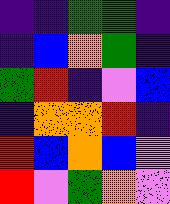[["indigo", "indigo", "green", "green", "indigo"], ["indigo", "blue", "orange", "green", "indigo"], ["green", "red", "indigo", "violet", "blue"], ["indigo", "orange", "orange", "red", "indigo"], ["red", "blue", "orange", "blue", "violet"], ["red", "violet", "green", "orange", "violet"]]